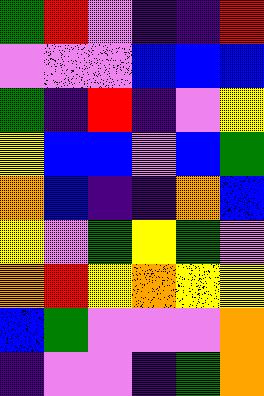[["green", "red", "violet", "indigo", "indigo", "red"], ["violet", "violet", "violet", "blue", "blue", "blue"], ["green", "indigo", "red", "indigo", "violet", "yellow"], ["yellow", "blue", "blue", "violet", "blue", "green"], ["orange", "blue", "indigo", "indigo", "orange", "blue"], ["yellow", "violet", "green", "yellow", "green", "violet"], ["orange", "red", "yellow", "orange", "yellow", "yellow"], ["blue", "green", "violet", "violet", "violet", "orange"], ["indigo", "violet", "violet", "indigo", "green", "orange"]]